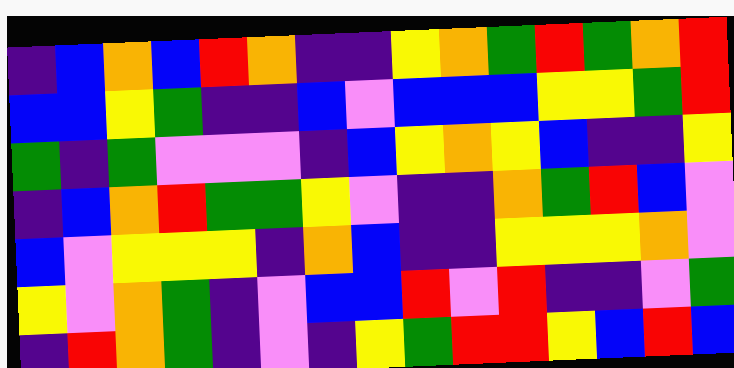[["indigo", "blue", "orange", "blue", "red", "orange", "indigo", "indigo", "yellow", "orange", "green", "red", "green", "orange", "red"], ["blue", "blue", "yellow", "green", "indigo", "indigo", "blue", "violet", "blue", "blue", "blue", "yellow", "yellow", "green", "red"], ["green", "indigo", "green", "violet", "violet", "violet", "indigo", "blue", "yellow", "orange", "yellow", "blue", "indigo", "indigo", "yellow"], ["indigo", "blue", "orange", "red", "green", "green", "yellow", "violet", "indigo", "indigo", "orange", "green", "red", "blue", "violet"], ["blue", "violet", "yellow", "yellow", "yellow", "indigo", "orange", "blue", "indigo", "indigo", "yellow", "yellow", "yellow", "orange", "violet"], ["yellow", "violet", "orange", "green", "indigo", "violet", "blue", "blue", "red", "violet", "red", "indigo", "indigo", "violet", "green"], ["indigo", "red", "orange", "green", "indigo", "violet", "indigo", "yellow", "green", "red", "red", "yellow", "blue", "red", "blue"]]